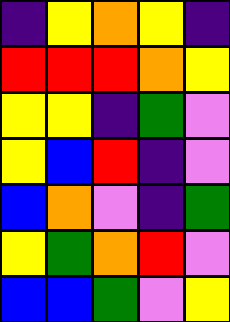[["indigo", "yellow", "orange", "yellow", "indigo"], ["red", "red", "red", "orange", "yellow"], ["yellow", "yellow", "indigo", "green", "violet"], ["yellow", "blue", "red", "indigo", "violet"], ["blue", "orange", "violet", "indigo", "green"], ["yellow", "green", "orange", "red", "violet"], ["blue", "blue", "green", "violet", "yellow"]]